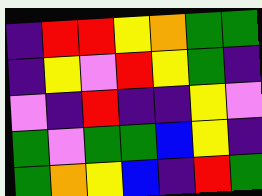[["indigo", "red", "red", "yellow", "orange", "green", "green"], ["indigo", "yellow", "violet", "red", "yellow", "green", "indigo"], ["violet", "indigo", "red", "indigo", "indigo", "yellow", "violet"], ["green", "violet", "green", "green", "blue", "yellow", "indigo"], ["green", "orange", "yellow", "blue", "indigo", "red", "green"]]